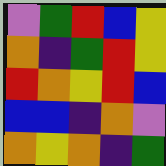[["violet", "green", "red", "blue", "yellow"], ["orange", "indigo", "green", "red", "yellow"], ["red", "orange", "yellow", "red", "blue"], ["blue", "blue", "indigo", "orange", "violet"], ["orange", "yellow", "orange", "indigo", "green"]]